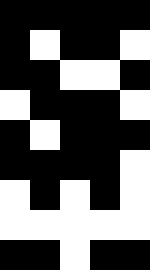[["black", "black", "black", "black", "black"], ["black", "white", "black", "black", "white"], ["black", "black", "white", "white", "black"], ["white", "black", "black", "black", "white"], ["black", "white", "black", "black", "black"], ["black", "black", "black", "black", "white"], ["white", "black", "white", "black", "white"], ["white", "white", "white", "white", "white"], ["black", "black", "white", "black", "black"]]